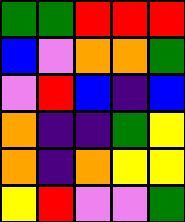[["green", "green", "red", "red", "red"], ["blue", "violet", "orange", "orange", "green"], ["violet", "red", "blue", "indigo", "blue"], ["orange", "indigo", "indigo", "green", "yellow"], ["orange", "indigo", "orange", "yellow", "yellow"], ["yellow", "red", "violet", "violet", "green"]]